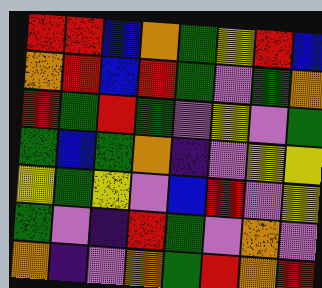[["red", "red", "blue", "orange", "green", "yellow", "red", "blue"], ["orange", "red", "blue", "red", "green", "violet", "green", "orange"], ["red", "green", "red", "green", "violet", "yellow", "violet", "green"], ["green", "blue", "green", "orange", "indigo", "violet", "yellow", "yellow"], ["yellow", "green", "yellow", "violet", "blue", "red", "violet", "yellow"], ["green", "violet", "indigo", "red", "green", "violet", "orange", "violet"], ["orange", "indigo", "violet", "orange", "green", "red", "orange", "red"]]